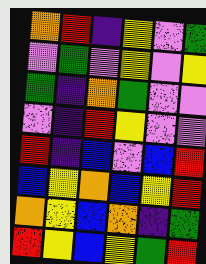[["orange", "red", "indigo", "yellow", "violet", "green"], ["violet", "green", "violet", "yellow", "violet", "yellow"], ["green", "indigo", "orange", "green", "violet", "violet"], ["violet", "indigo", "red", "yellow", "violet", "violet"], ["red", "indigo", "blue", "violet", "blue", "red"], ["blue", "yellow", "orange", "blue", "yellow", "red"], ["orange", "yellow", "blue", "orange", "indigo", "green"], ["red", "yellow", "blue", "yellow", "green", "red"]]